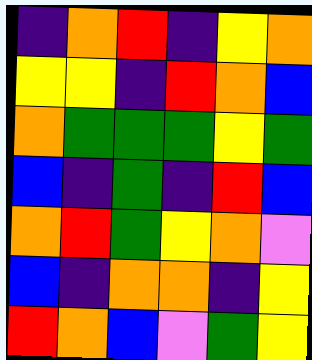[["indigo", "orange", "red", "indigo", "yellow", "orange"], ["yellow", "yellow", "indigo", "red", "orange", "blue"], ["orange", "green", "green", "green", "yellow", "green"], ["blue", "indigo", "green", "indigo", "red", "blue"], ["orange", "red", "green", "yellow", "orange", "violet"], ["blue", "indigo", "orange", "orange", "indigo", "yellow"], ["red", "orange", "blue", "violet", "green", "yellow"]]